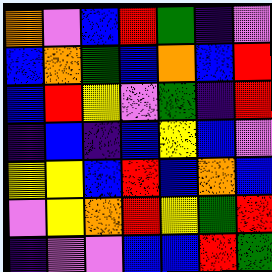[["orange", "violet", "blue", "red", "green", "indigo", "violet"], ["blue", "orange", "green", "blue", "orange", "blue", "red"], ["blue", "red", "yellow", "violet", "green", "indigo", "red"], ["indigo", "blue", "indigo", "blue", "yellow", "blue", "violet"], ["yellow", "yellow", "blue", "red", "blue", "orange", "blue"], ["violet", "yellow", "orange", "red", "yellow", "green", "red"], ["indigo", "violet", "violet", "blue", "blue", "red", "green"]]